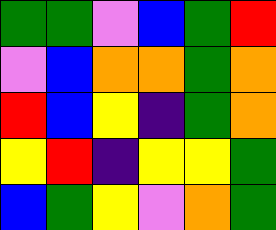[["green", "green", "violet", "blue", "green", "red"], ["violet", "blue", "orange", "orange", "green", "orange"], ["red", "blue", "yellow", "indigo", "green", "orange"], ["yellow", "red", "indigo", "yellow", "yellow", "green"], ["blue", "green", "yellow", "violet", "orange", "green"]]